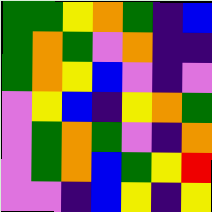[["green", "green", "yellow", "orange", "green", "indigo", "blue"], ["green", "orange", "green", "violet", "orange", "indigo", "indigo"], ["green", "orange", "yellow", "blue", "violet", "indigo", "violet"], ["violet", "yellow", "blue", "indigo", "yellow", "orange", "green"], ["violet", "green", "orange", "green", "violet", "indigo", "orange"], ["violet", "green", "orange", "blue", "green", "yellow", "red"], ["violet", "violet", "indigo", "blue", "yellow", "indigo", "yellow"]]